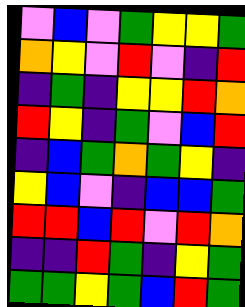[["violet", "blue", "violet", "green", "yellow", "yellow", "green"], ["orange", "yellow", "violet", "red", "violet", "indigo", "red"], ["indigo", "green", "indigo", "yellow", "yellow", "red", "orange"], ["red", "yellow", "indigo", "green", "violet", "blue", "red"], ["indigo", "blue", "green", "orange", "green", "yellow", "indigo"], ["yellow", "blue", "violet", "indigo", "blue", "blue", "green"], ["red", "red", "blue", "red", "violet", "red", "orange"], ["indigo", "indigo", "red", "green", "indigo", "yellow", "green"], ["green", "green", "yellow", "green", "blue", "red", "green"]]